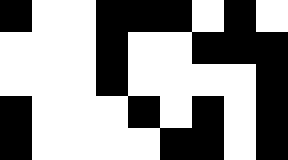[["black", "white", "white", "black", "black", "black", "white", "black", "white"], ["white", "white", "white", "black", "white", "white", "black", "black", "black"], ["white", "white", "white", "black", "white", "white", "white", "white", "black"], ["black", "white", "white", "white", "black", "white", "black", "white", "black"], ["black", "white", "white", "white", "white", "black", "black", "white", "black"]]